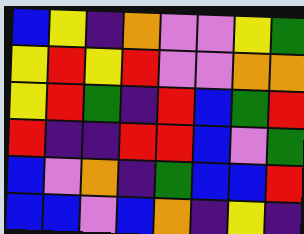[["blue", "yellow", "indigo", "orange", "violet", "violet", "yellow", "green"], ["yellow", "red", "yellow", "red", "violet", "violet", "orange", "orange"], ["yellow", "red", "green", "indigo", "red", "blue", "green", "red"], ["red", "indigo", "indigo", "red", "red", "blue", "violet", "green"], ["blue", "violet", "orange", "indigo", "green", "blue", "blue", "red"], ["blue", "blue", "violet", "blue", "orange", "indigo", "yellow", "indigo"]]